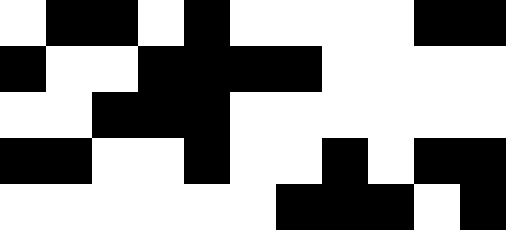[["white", "black", "black", "white", "black", "white", "white", "white", "white", "black", "black"], ["black", "white", "white", "black", "black", "black", "black", "white", "white", "white", "white"], ["white", "white", "black", "black", "black", "white", "white", "white", "white", "white", "white"], ["black", "black", "white", "white", "black", "white", "white", "black", "white", "black", "black"], ["white", "white", "white", "white", "white", "white", "black", "black", "black", "white", "black"]]